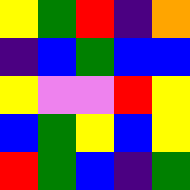[["yellow", "green", "red", "indigo", "orange"], ["indigo", "blue", "green", "blue", "blue"], ["yellow", "violet", "violet", "red", "yellow"], ["blue", "green", "yellow", "blue", "yellow"], ["red", "green", "blue", "indigo", "green"]]